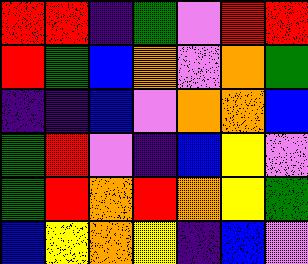[["red", "red", "indigo", "green", "violet", "red", "red"], ["red", "green", "blue", "orange", "violet", "orange", "green"], ["indigo", "indigo", "blue", "violet", "orange", "orange", "blue"], ["green", "red", "violet", "indigo", "blue", "yellow", "violet"], ["green", "red", "orange", "red", "orange", "yellow", "green"], ["blue", "yellow", "orange", "yellow", "indigo", "blue", "violet"]]